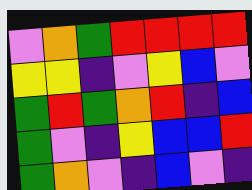[["violet", "orange", "green", "red", "red", "red", "red"], ["yellow", "yellow", "indigo", "violet", "yellow", "blue", "violet"], ["green", "red", "green", "orange", "red", "indigo", "blue"], ["green", "violet", "indigo", "yellow", "blue", "blue", "red"], ["green", "orange", "violet", "indigo", "blue", "violet", "indigo"]]